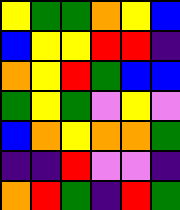[["yellow", "green", "green", "orange", "yellow", "blue"], ["blue", "yellow", "yellow", "red", "red", "indigo"], ["orange", "yellow", "red", "green", "blue", "blue"], ["green", "yellow", "green", "violet", "yellow", "violet"], ["blue", "orange", "yellow", "orange", "orange", "green"], ["indigo", "indigo", "red", "violet", "violet", "indigo"], ["orange", "red", "green", "indigo", "red", "green"]]